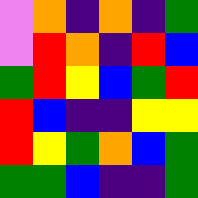[["violet", "orange", "indigo", "orange", "indigo", "green"], ["violet", "red", "orange", "indigo", "red", "blue"], ["green", "red", "yellow", "blue", "green", "red"], ["red", "blue", "indigo", "indigo", "yellow", "yellow"], ["red", "yellow", "green", "orange", "blue", "green"], ["green", "green", "blue", "indigo", "indigo", "green"]]